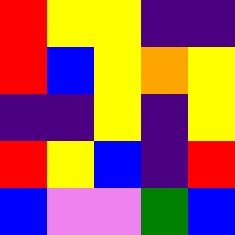[["red", "yellow", "yellow", "indigo", "indigo"], ["red", "blue", "yellow", "orange", "yellow"], ["indigo", "indigo", "yellow", "indigo", "yellow"], ["red", "yellow", "blue", "indigo", "red"], ["blue", "violet", "violet", "green", "blue"]]